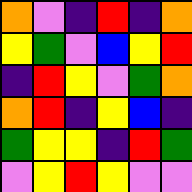[["orange", "violet", "indigo", "red", "indigo", "orange"], ["yellow", "green", "violet", "blue", "yellow", "red"], ["indigo", "red", "yellow", "violet", "green", "orange"], ["orange", "red", "indigo", "yellow", "blue", "indigo"], ["green", "yellow", "yellow", "indigo", "red", "green"], ["violet", "yellow", "red", "yellow", "violet", "violet"]]